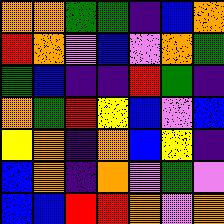[["orange", "orange", "green", "green", "indigo", "blue", "orange"], ["red", "orange", "violet", "blue", "violet", "orange", "green"], ["green", "blue", "indigo", "indigo", "red", "green", "indigo"], ["orange", "green", "red", "yellow", "blue", "violet", "blue"], ["yellow", "orange", "indigo", "orange", "blue", "yellow", "indigo"], ["blue", "orange", "indigo", "orange", "violet", "green", "violet"], ["blue", "blue", "red", "red", "orange", "violet", "orange"]]